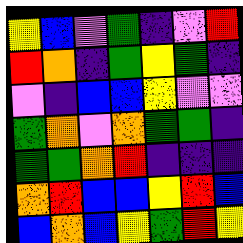[["yellow", "blue", "violet", "green", "indigo", "violet", "red"], ["red", "orange", "indigo", "green", "yellow", "green", "indigo"], ["violet", "indigo", "blue", "blue", "yellow", "violet", "violet"], ["green", "orange", "violet", "orange", "green", "green", "indigo"], ["green", "green", "orange", "red", "indigo", "indigo", "indigo"], ["orange", "red", "blue", "blue", "yellow", "red", "blue"], ["blue", "orange", "blue", "yellow", "green", "red", "yellow"]]